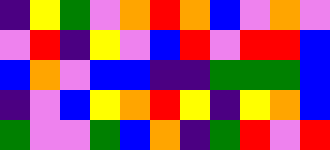[["indigo", "yellow", "green", "violet", "orange", "red", "orange", "blue", "violet", "orange", "violet"], ["violet", "red", "indigo", "yellow", "violet", "blue", "red", "violet", "red", "red", "blue"], ["blue", "orange", "violet", "blue", "blue", "indigo", "indigo", "green", "green", "green", "blue"], ["indigo", "violet", "blue", "yellow", "orange", "red", "yellow", "indigo", "yellow", "orange", "blue"], ["green", "violet", "violet", "green", "blue", "orange", "indigo", "green", "red", "violet", "red"]]